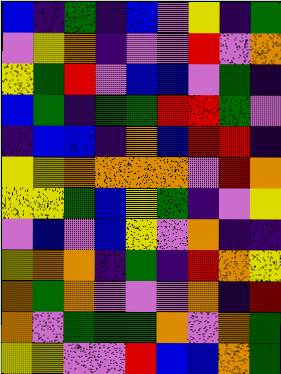[["blue", "indigo", "green", "indigo", "blue", "violet", "yellow", "indigo", "green"], ["violet", "yellow", "orange", "indigo", "violet", "violet", "red", "violet", "orange"], ["yellow", "green", "red", "violet", "blue", "blue", "violet", "green", "indigo"], ["blue", "green", "indigo", "green", "green", "red", "red", "green", "violet"], ["indigo", "blue", "blue", "indigo", "orange", "blue", "red", "red", "indigo"], ["yellow", "yellow", "orange", "orange", "orange", "orange", "violet", "red", "orange"], ["yellow", "yellow", "green", "blue", "yellow", "green", "indigo", "violet", "yellow"], ["violet", "blue", "violet", "blue", "yellow", "violet", "orange", "indigo", "indigo"], ["yellow", "orange", "orange", "indigo", "green", "indigo", "red", "orange", "yellow"], ["orange", "green", "orange", "violet", "violet", "violet", "orange", "indigo", "red"], ["orange", "violet", "green", "green", "green", "orange", "violet", "orange", "green"], ["yellow", "yellow", "violet", "violet", "red", "blue", "blue", "orange", "green"]]